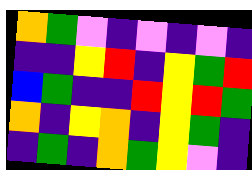[["orange", "green", "violet", "indigo", "violet", "indigo", "violet", "indigo"], ["indigo", "indigo", "yellow", "red", "indigo", "yellow", "green", "red"], ["blue", "green", "indigo", "indigo", "red", "yellow", "red", "green"], ["orange", "indigo", "yellow", "orange", "indigo", "yellow", "green", "indigo"], ["indigo", "green", "indigo", "orange", "green", "yellow", "violet", "indigo"]]